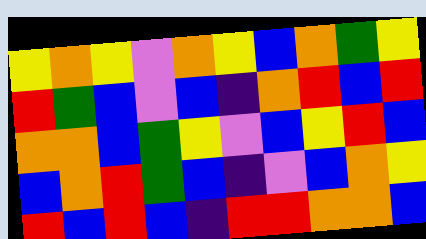[["yellow", "orange", "yellow", "violet", "orange", "yellow", "blue", "orange", "green", "yellow"], ["red", "green", "blue", "violet", "blue", "indigo", "orange", "red", "blue", "red"], ["orange", "orange", "blue", "green", "yellow", "violet", "blue", "yellow", "red", "blue"], ["blue", "orange", "red", "green", "blue", "indigo", "violet", "blue", "orange", "yellow"], ["red", "blue", "red", "blue", "indigo", "red", "red", "orange", "orange", "blue"]]